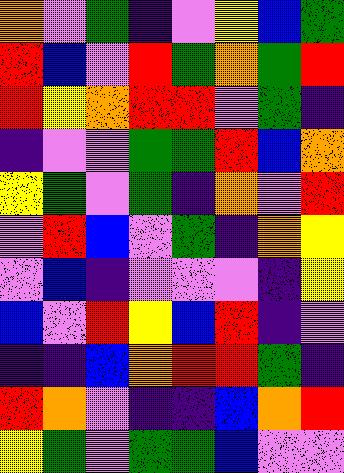[["orange", "violet", "green", "indigo", "violet", "yellow", "blue", "green"], ["red", "blue", "violet", "red", "green", "orange", "green", "red"], ["red", "yellow", "orange", "red", "red", "violet", "green", "indigo"], ["indigo", "violet", "violet", "green", "green", "red", "blue", "orange"], ["yellow", "green", "violet", "green", "indigo", "orange", "violet", "red"], ["violet", "red", "blue", "violet", "green", "indigo", "orange", "yellow"], ["violet", "blue", "indigo", "violet", "violet", "violet", "indigo", "yellow"], ["blue", "violet", "red", "yellow", "blue", "red", "indigo", "violet"], ["indigo", "indigo", "blue", "orange", "red", "red", "green", "indigo"], ["red", "orange", "violet", "indigo", "indigo", "blue", "orange", "red"], ["yellow", "green", "violet", "green", "green", "blue", "violet", "violet"]]